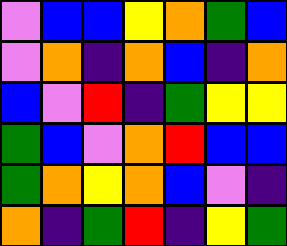[["violet", "blue", "blue", "yellow", "orange", "green", "blue"], ["violet", "orange", "indigo", "orange", "blue", "indigo", "orange"], ["blue", "violet", "red", "indigo", "green", "yellow", "yellow"], ["green", "blue", "violet", "orange", "red", "blue", "blue"], ["green", "orange", "yellow", "orange", "blue", "violet", "indigo"], ["orange", "indigo", "green", "red", "indigo", "yellow", "green"]]